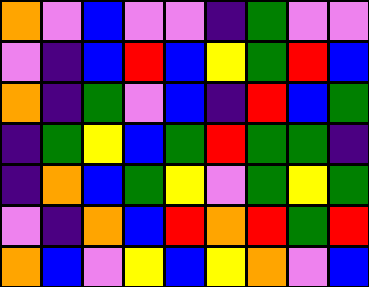[["orange", "violet", "blue", "violet", "violet", "indigo", "green", "violet", "violet"], ["violet", "indigo", "blue", "red", "blue", "yellow", "green", "red", "blue"], ["orange", "indigo", "green", "violet", "blue", "indigo", "red", "blue", "green"], ["indigo", "green", "yellow", "blue", "green", "red", "green", "green", "indigo"], ["indigo", "orange", "blue", "green", "yellow", "violet", "green", "yellow", "green"], ["violet", "indigo", "orange", "blue", "red", "orange", "red", "green", "red"], ["orange", "blue", "violet", "yellow", "blue", "yellow", "orange", "violet", "blue"]]